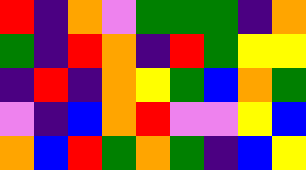[["red", "indigo", "orange", "violet", "green", "green", "green", "indigo", "orange"], ["green", "indigo", "red", "orange", "indigo", "red", "green", "yellow", "yellow"], ["indigo", "red", "indigo", "orange", "yellow", "green", "blue", "orange", "green"], ["violet", "indigo", "blue", "orange", "red", "violet", "violet", "yellow", "blue"], ["orange", "blue", "red", "green", "orange", "green", "indigo", "blue", "yellow"]]